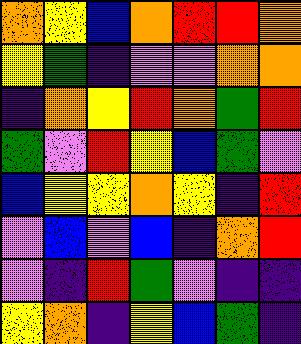[["orange", "yellow", "blue", "orange", "red", "red", "orange"], ["yellow", "green", "indigo", "violet", "violet", "orange", "orange"], ["indigo", "orange", "yellow", "red", "orange", "green", "red"], ["green", "violet", "red", "yellow", "blue", "green", "violet"], ["blue", "yellow", "yellow", "orange", "yellow", "indigo", "red"], ["violet", "blue", "violet", "blue", "indigo", "orange", "red"], ["violet", "indigo", "red", "green", "violet", "indigo", "indigo"], ["yellow", "orange", "indigo", "yellow", "blue", "green", "indigo"]]